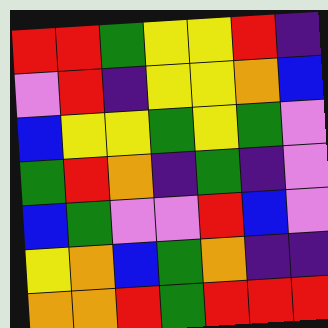[["red", "red", "green", "yellow", "yellow", "red", "indigo"], ["violet", "red", "indigo", "yellow", "yellow", "orange", "blue"], ["blue", "yellow", "yellow", "green", "yellow", "green", "violet"], ["green", "red", "orange", "indigo", "green", "indigo", "violet"], ["blue", "green", "violet", "violet", "red", "blue", "violet"], ["yellow", "orange", "blue", "green", "orange", "indigo", "indigo"], ["orange", "orange", "red", "green", "red", "red", "red"]]